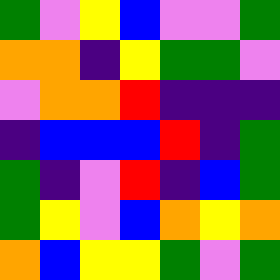[["green", "violet", "yellow", "blue", "violet", "violet", "green"], ["orange", "orange", "indigo", "yellow", "green", "green", "violet"], ["violet", "orange", "orange", "red", "indigo", "indigo", "indigo"], ["indigo", "blue", "blue", "blue", "red", "indigo", "green"], ["green", "indigo", "violet", "red", "indigo", "blue", "green"], ["green", "yellow", "violet", "blue", "orange", "yellow", "orange"], ["orange", "blue", "yellow", "yellow", "green", "violet", "green"]]